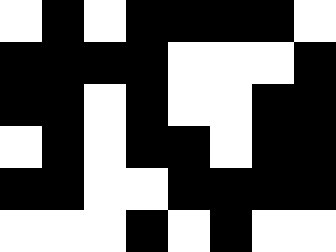[["white", "black", "white", "black", "black", "black", "black", "white"], ["black", "black", "black", "black", "white", "white", "white", "black"], ["black", "black", "white", "black", "white", "white", "black", "black"], ["white", "black", "white", "black", "black", "white", "black", "black"], ["black", "black", "white", "white", "black", "black", "black", "black"], ["white", "white", "white", "black", "white", "black", "white", "white"]]